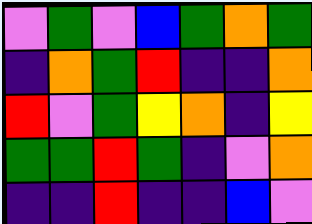[["violet", "green", "violet", "blue", "green", "orange", "green"], ["indigo", "orange", "green", "red", "indigo", "indigo", "orange"], ["red", "violet", "green", "yellow", "orange", "indigo", "yellow"], ["green", "green", "red", "green", "indigo", "violet", "orange"], ["indigo", "indigo", "red", "indigo", "indigo", "blue", "violet"]]